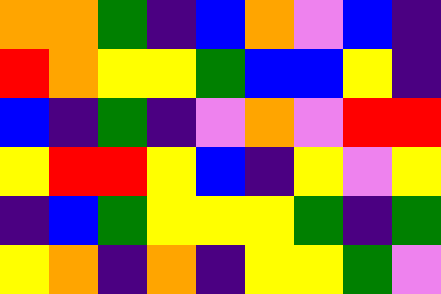[["orange", "orange", "green", "indigo", "blue", "orange", "violet", "blue", "indigo"], ["red", "orange", "yellow", "yellow", "green", "blue", "blue", "yellow", "indigo"], ["blue", "indigo", "green", "indigo", "violet", "orange", "violet", "red", "red"], ["yellow", "red", "red", "yellow", "blue", "indigo", "yellow", "violet", "yellow"], ["indigo", "blue", "green", "yellow", "yellow", "yellow", "green", "indigo", "green"], ["yellow", "orange", "indigo", "orange", "indigo", "yellow", "yellow", "green", "violet"]]